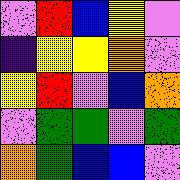[["violet", "red", "blue", "yellow", "violet"], ["indigo", "yellow", "yellow", "orange", "violet"], ["yellow", "red", "violet", "blue", "orange"], ["violet", "green", "green", "violet", "green"], ["orange", "green", "blue", "blue", "violet"]]